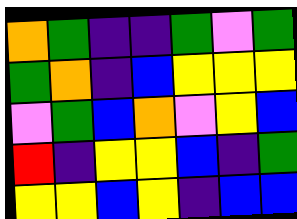[["orange", "green", "indigo", "indigo", "green", "violet", "green"], ["green", "orange", "indigo", "blue", "yellow", "yellow", "yellow"], ["violet", "green", "blue", "orange", "violet", "yellow", "blue"], ["red", "indigo", "yellow", "yellow", "blue", "indigo", "green"], ["yellow", "yellow", "blue", "yellow", "indigo", "blue", "blue"]]